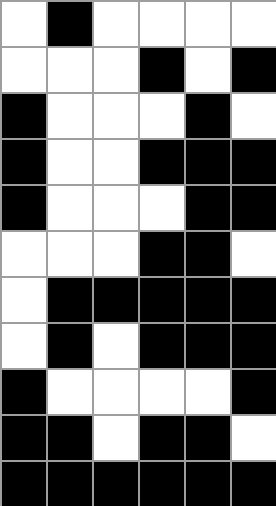[["white", "black", "white", "white", "white", "white"], ["white", "white", "white", "black", "white", "black"], ["black", "white", "white", "white", "black", "white"], ["black", "white", "white", "black", "black", "black"], ["black", "white", "white", "white", "black", "black"], ["white", "white", "white", "black", "black", "white"], ["white", "black", "black", "black", "black", "black"], ["white", "black", "white", "black", "black", "black"], ["black", "white", "white", "white", "white", "black"], ["black", "black", "white", "black", "black", "white"], ["black", "black", "black", "black", "black", "black"]]